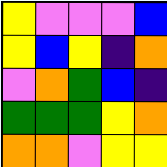[["yellow", "violet", "violet", "violet", "blue"], ["yellow", "blue", "yellow", "indigo", "orange"], ["violet", "orange", "green", "blue", "indigo"], ["green", "green", "green", "yellow", "orange"], ["orange", "orange", "violet", "yellow", "yellow"]]